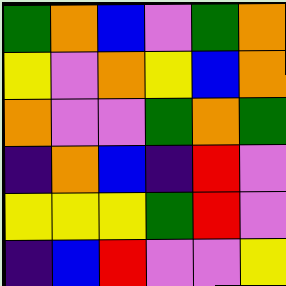[["green", "orange", "blue", "violet", "green", "orange"], ["yellow", "violet", "orange", "yellow", "blue", "orange"], ["orange", "violet", "violet", "green", "orange", "green"], ["indigo", "orange", "blue", "indigo", "red", "violet"], ["yellow", "yellow", "yellow", "green", "red", "violet"], ["indigo", "blue", "red", "violet", "violet", "yellow"]]